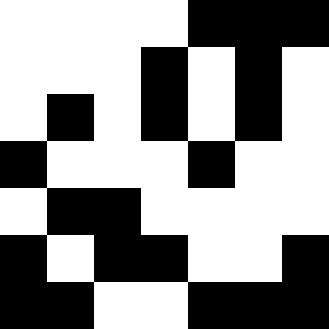[["white", "white", "white", "white", "black", "black", "black"], ["white", "white", "white", "black", "white", "black", "white"], ["white", "black", "white", "black", "white", "black", "white"], ["black", "white", "white", "white", "black", "white", "white"], ["white", "black", "black", "white", "white", "white", "white"], ["black", "white", "black", "black", "white", "white", "black"], ["black", "black", "white", "white", "black", "black", "black"]]